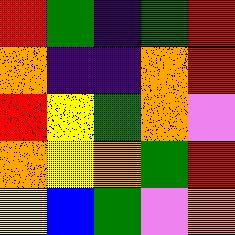[["red", "green", "indigo", "green", "red"], ["orange", "indigo", "indigo", "orange", "red"], ["red", "yellow", "green", "orange", "violet"], ["orange", "yellow", "orange", "green", "red"], ["yellow", "blue", "green", "violet", "orange"]]